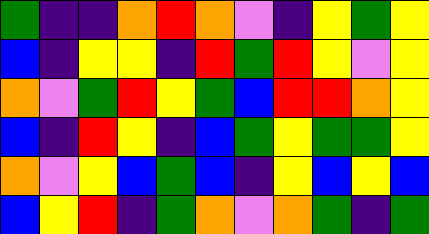[["green", "indigo", "indigo", "orange", "red", "orange", "violet", "indigo", "yellow", "green", "yellow"], ["blue", "indigo", "yellow", "yellow", "indigo", "red", "green", "red", "yellow", "violet", "yellow"], ["orange", "violet", "green", "red", "yellow", "green", "blue", "red", "red", "orange", "yellow"], ["blue", "indigo", "red", "yellow", "indigo", "blue", "green", "yellow", "green", "green", "yellow"], ["orange", "violet", "yellow", "blue", "green", "blue", "indigo", "yellow", "blue", "yellow", "blue"], ["blue", "yellow", "red", "indigo", "green", "orange", "violet", "orange", "green", "indigo", "green"]]